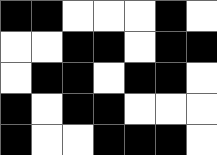[["black", "black", "white", "white", "white", "black", "white"], ["white", "white", "black", "black", "white", "black", "black"], ["white", "black", "black", "white", "black", "black", "white"], ["black", "white", "black", "black", "white", "white", "white"], ["black", "white", "white", "black", "black", "black", "white"]]